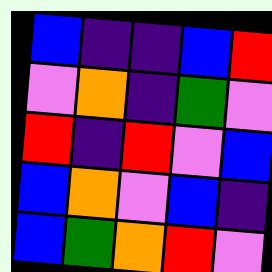[["blue", "indigo", "indigo", "blue", "red"], ["violet", "orange", "indigo", "green", "violet"], ["red", "indigo", "red", "violet", "blue"], ["blue", "orange", "violet", "blue", "indigo"], ["blue", "green", "orange", "red", "violet"]]